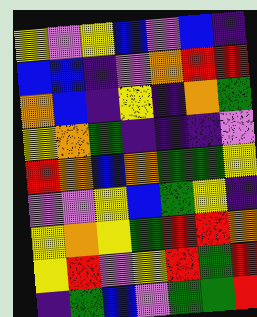[["yellow", "violet", "yellow", "blue", "violet", "blue", "indigo"], ["blue", "blue", "indigo", "violet", "orange", "red", "red"], ["orange", "blue", "indigo", "yellow", "indigo", "orange", "green"], ["yellow", "orange", "green", "indigo", "indigo", "indigo", "violet"], ["red", "orange", "blue", "orange", "green", "green", "yellow"], ["violet", "violet", "yellow", "blue", "green", "yellow", "indigo"], ["yellow", "orange", "yellow", "green", "red", "red", "orange"], ["yellow", "red", "violet", "yellow", "red", "green", "red"], ["indigo", "green", "blue", "violet", "green", "green", "red"]]